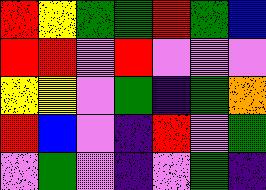[["red", "yellow", "green", "green", "red", "green", "blue"], ["red", "red", "violet", "red", "violet", "violet", "violet"], ["yellow", "yellow", "violet", "green", "indigo", "green", "orange"], ["red", "blue", "violet", "indigo", "red", "violet", "green"], ["violet", "green", "violet", "indigo", "violet", "green", "indigo"]]